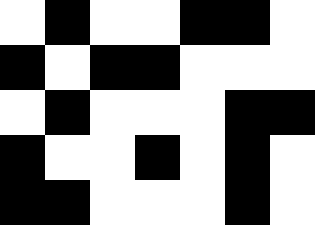[["white", "black", "white", "white", "black", "black", "white"], ["black", "white", "black", "black", "white", "white", "white"], ["white", "black", "white", "white", "white", "black", "black"], ["black", "white", "white", "black", "white", "black", "white"], ["black", "black", "white", "white", "white", "black", "white"]]